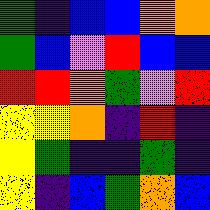[["green", "indigo", "blue", "blue", "orange", "orange"], ["green", "blue", "violet", "red", "blue", "blue"], ["red", "red", "orange", "green", "violet", "red"], ["yellow", "yellow", "orange", "indigo", "red", "indigo"], ["yellow", "green", "indigo", "indigo", "green", "indigo"], ["yellow", "indigo", "blue", "green", "orange", "blue"]]